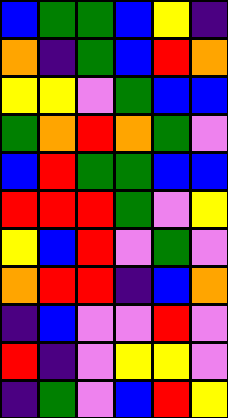[["blue", "green", "green", "blue", "yellow", "indigo"], ["orange", "indigo", "green", "blue", "red", "orange"], ["yellow", "yellow", "violet", "green", "blue", "blue"], ["green", "orange", "red", "orange", "green", "violet"], ["blue", "red", "green", "green", "blue", "blue"], ["red", "red", "red", "green", "violet", "yellow"], ["yellow", "blue", "red", "violet", "green", "violet"], ["orange", "red", "red", "indigo", "blue", "orange"], ["indigo", "blue", "violet", "violet", "red", "violet"], ["red", "indigo", "violet", "yellow", "yellow", "violet"], ["indigo", "green", "violet", "blue", "red", "yellow"]]